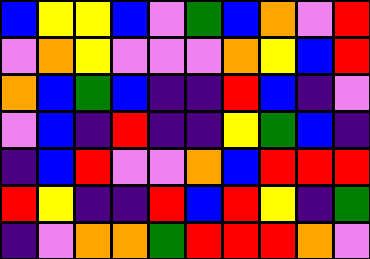[["blue", "yellow", "yellow", "blue", "violet", "green", "blue", "orange", "violet", "red"], ["violet", "orange", "yellow", "violet", "violet", "violet", "orange", "yellow", "blue", "red"], ["orange", "blue", "green", "blue", "indigo", "indigo", "red", "blue", "indigo", "violet"], ["violet", "blue", "indigo", "red", "indigo", "indigo", "yellow", "green", "blue", "indigo"], ["indigo", "blue", "red", "violet", "violet", "orange", "blue", "red", "red", "red"], ["red", "yellow", "indigo", "indigo", "red", "blue", "red", "yellow", "indigo", "green"], ["indigo", "violet", "orange", "orange", "green", "red", "red", "red", "orange", "violet"]]